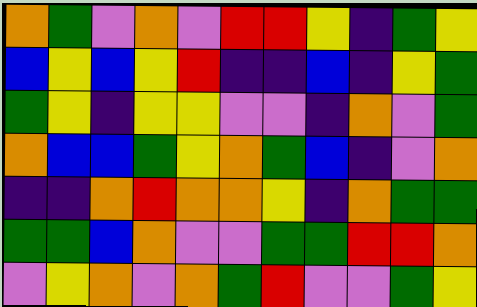[["orange", "green", "violet", "orange", "violet", "red", "red", "yellow", "indigo", "green", "yellow"], ["blue", "yellow", "blue", "yellow", "red", "indigo", "indigo", "blue", "indigo", "yellow", "green"], ["green", "yellow", "indigo", "yellow", "yellow", "violet", "violet", "indigo", "orange", "violet", "green"], ["orange", "blue", "blue", "green", "yellow", "orange", "green", "blue", "indigo", "violet", "orange"], ["indigo", "indigo", "orange", "red", "orange", "orange", "yellow", "indigo", "orange", "green", "green"], ["green", "green", "blue", "orange", "violet", "violet", "green", "green", "red", "red", "orange"], ["violet", "yellow", "orange", "violet", "orange", "green", "red", "violet", "violet", "green", "yellow"]]